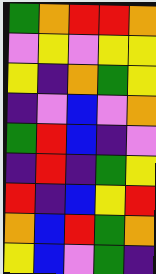[["green", "orange", "red", "red", "orange"], ["violet", "yellow", "violet", "yellow", "yellow"], ["yellow", "indigo", "orange", "green", "yellow"], ["indigo", "violet", "blue", "violet", "orange"], ["green", "red", "blue", "indigo", "violet"], ["indigo", "red", "indigo", "green", "yellow"], ["red", "indigo", "blue", "yellow", "red"], ["orange", "blue", "red", "green", "orange"], ["yellow", "blue", "violet", "green", "indigo"]]